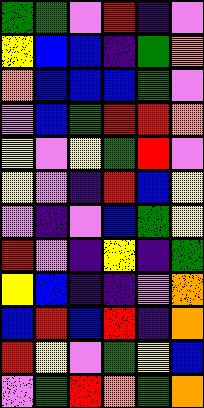[["green", "green", "violet", "red", "indigo", "violet"], ["yellow", "blue", "blue", "indigo", "green", "orange"], ["orange", "blue", "blue", "blue", "green", "violet"], ["violet", "blue", "green", "red", "red", "orange"], ["yellow", "violet", "yellow", "green", "red", "violet"], ["yellow", "violet", "indigo", "red", "blue", "yellow"], ["violet", "indigo", "violet", "blue", "green", "yellow"], ["red", "violet", "indigo", "yellow", "indigo", "green"], ["yellow", "blue", "indigo", "indigo", "violet", "orange"], ["blue", "red", "blue", "red", "indigo", "orange"], ["red", "yellow", "violet", "green", "yellow", "blue"], ["violet", "green", "red", "orange", "green", "orange"]]